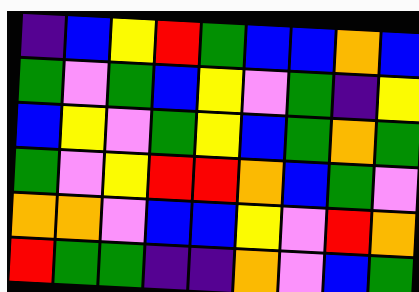[["indigo", "blue", "yellow", "red", "green", "blue", "blue", "orange", "blue"], ["green", "violet", "green", "blue", "yellow", "violet", "green", "indigo", "yellow"], ["blue", "yellow", "violet", "green", "yellow", "blue", "green", "orange", "green"], ["green", "violet", "yellow", "red", "red", "orange", "blue", "green", "violet"], ["orange", "orange", "violet", "blue", "blue", "yellow", "violet", "red", "orange"], ["red", "green", "green", "indigo", "indigo", "orange", "violet", "blue", "green"]]